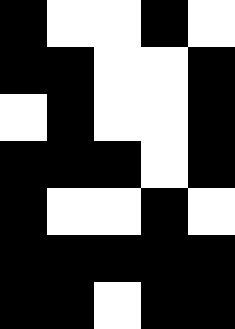[["black", "white", "white", "black", "white"], ["black", "black", "white", "white", "black"], ["white", "black", "white", "white", "black"], ["black", "black", "black", "white", "black"], ["black", "white", "white", "black", "white"], ["black", "black", "black", "black", "black"], ["black", "black", "white", "black", "black"]]